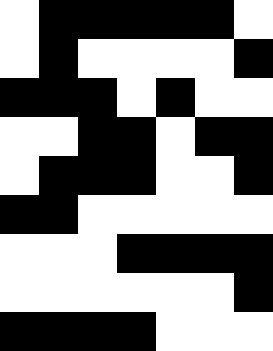[["white", "black", "black", "black", "black", "black", "white"], ["white", "black", "white", "white", "white", "white", "black"], ["black", "black", "black", "white", "black", "white", "white"], ["white", "white", "black", "black", "white", "black", "black"], ["white", "black", "black", "black", "white", "white", "black"], ["black", "black", "white", "white", "white", "white", "white"], ["white", "white", "white", "black", "black", "black", "black"], ["white", "white", "white", "white", "white", "white", "black"], ["black", "black", "black", "black", "white", "white", "white"]]